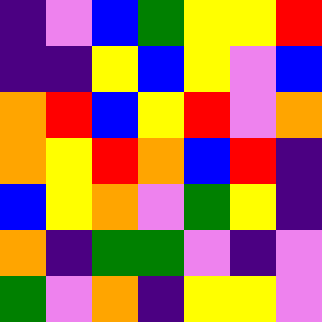[["indigo", "violet", "blue", "green", "yellow", "yellow", "red"], ["indigo", "indigo", "yellow", "blue", "yellow", "violet", "blue"], ["orange", "red", "blue", "yellow", "red", "violet", "orange"], ["orange", "yellow", "red", "orange", "blue", "red", "indigo"], ["blue", "yellow", "orange", "violet", "green", "yellow", "indigo"], ["orange", "indigo", "green", "green", "violet", "indigo", "violet"], ["green", "violet", "orange", "indigo", "yellow", "yellow", "violet"]]